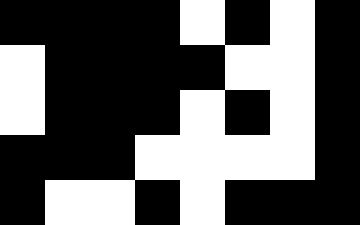[["black", "black", "black", "black", "white", "black", "white", "black"], ["white", "black", "black", "black", "black", "white", "white", "black"], ["white", "black", "black", "black", "white", "black", "white", "black"], ["black", "black", "black", "white", "white", "white", "white", "black"], ["black", "white", "white", "black", "white", "black", "black", "black"]]